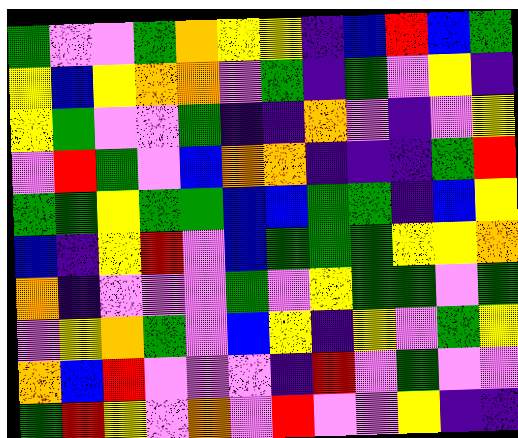[["green", "violet", "violet", "green", "orange", "yellow", "yellow", "indigo", "blue", "red", "blue", "green"], ["yellow", "blue", "yellow", "orange", "orange", "violet", "green", "indigo", "green", "violet", "yellow", "indigo"], ["yellow", "green", "violet", "violet", "green", "indigo", "indigo", "orange", "violet", "indigo", "violet", "yellow"], ["violet", "red", "green", "violet", "blue", "orange", "orange", "indigo", "indigo", "indigo", "green", "red"], ["green", "green", "yellow", "green", "green", "blue", "blue", "green", "green", "indigo", "blue", "yellow"], ["blue", "indigo", "yellow", "red", "violet", "blue", "green", "green", "green", "yellow", "yellow", "orange"], ["orange", "indigo", "violet", "violet", "violet", "green", "violet", "yellow", "green", "green", "violet", "green"], ["violet", "yellow", "orange", "green", "violet", "blue", "yellow", "indigo", "yellow", "violet", "green", "yellow"], ["orange", "blue", "red", "violet", "violet", "violet", "indigo", "red", "violet", "green", "violet", "violet"], ["green", "red", "yellow", "violet", "orange", "violet", "red", "violet", "violet", "yellow", "indigo", "indigo"]]